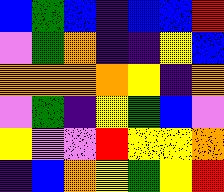[["blue", "green", "blue", "indigo", "blue", "blue", "red"], ["violet", "green", "orange", "indigo", "indigo", "yellow", "blue"], ["orange", "orange", "orange", "orange", "yellow", "indigo", "orange"], ["violet", "green", "indigo", "yellow", "green", "blue", "violet"], ["yellow", "violet", "violet", "red", "yellow", "yellow", "orange"], ["indigo", "blue", "orange", "yellow", "green", "yellow", "red"]]